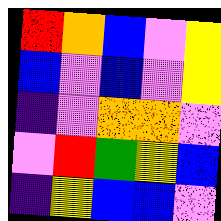[["red", "orange", "blue", "violet", "yellow"], ["blue", "violet", "blue", "violet", "yellow"], ["indigo", "violet", "orange", "orange", "violet"], ["violet", "red", "green", "yellow", "blue"], ["indigo", "yellow", "blue", "blue", "violet"]]